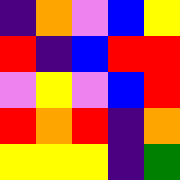[["indigo", "orange", "violet", "blue", "yellow"], ["red", "indigo", "blue", "red", "red"], ["violet", "yellow", "violet", "blue", "red"], ["red", "orange", "red", "indigo", "orange"], ["yellow", "yellow", "yellow", "indigo", "green"]]